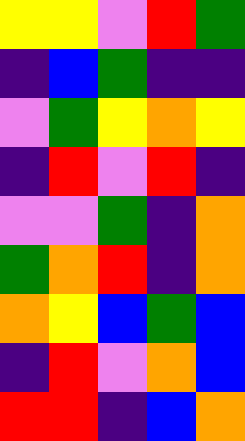[["yellow", "yellow", "violet", "red", "green"], ["indigo", "blue", "green", "indigo", "indigo"], ["violet", "green", "yellow", "orange", "yellow"], ["indigo", "red", "violet", "red", "indigo"], ["violet", "violet", "green", "indigo", "orange"], ["green", "orange", "red", "indigo", "orange"], ["orange", "yellow", "blue", "green", "blue"], ["indigo", "red", "violet", "orange", "blue"], ["red", "red", "indigo", "blue", "orange"]]